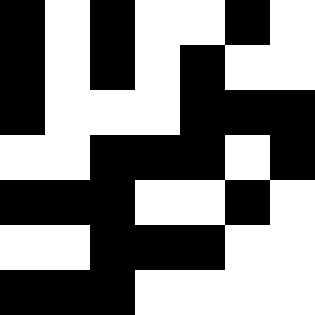[["black", "white", "black", "white", "white", "black", "white"], ["black", "white", "black", "white", "black", "white", "white"], ["black", "white", "white", "white", "black", "black", "black"], ["white", "white", "black", "black", "black", "white", "black"], ["black", "black", "black", "white", "white", "black", "white"], ["white", "white", "black", "black", "black", "white", "white"], ["black", "black", "black", "white", "white", "white", "white"]]